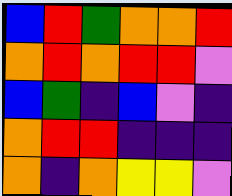[["blue", "red", "green", "orange", "orange", "red"], ["orange", "red", "orange", "red", "red", "violet"], ["blue", "green", "indigo", "blue", "violet", "indigo"], ["orange", "red", "red", "indigo", "indigo", "indigo"], ["orange", "indigo", "orange", "yellow", "yellow", "violet"]]